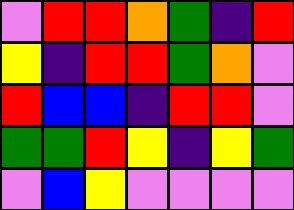[["violet", "red", "red", "orange", "green", "indigo", "red"], ["yellow", "indigo", "red", "red", "green", "orange", "violet"], ["red", "blue", "blue", "indigo", "red", "red", "violet"], ["green", "green", "red", "yellow", "indigo", "yellow", "green"], ["violet", "blue", "yellow", "violet", "violet", "violet", "violet"]]